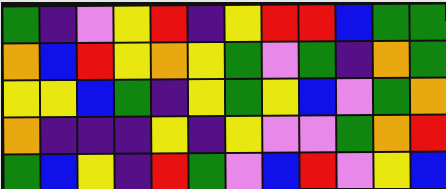[["green", "indigo", "violet", "yellow", "red", "indigo", "yellow", "red", "red", "blue", "green", "green"], ["orange", "blue", "red", "yellow", "orange", "yellow", "green", "violet", "green", "indigo", "orange", "green"], ["yellow", "yellow", "blue", "green", "indigo", "yellow", "green", "yellow", "blue", "violet", "green", "orange"], ["orange", "indigo", "indigo", "indigo", "yellow", "indigo", "yellow", "violet", "violet", "green", "orange", "red"], ["green", "blue", "yellow", "indigo", "red", "green", "violet", "blue", "red", "violet", "yellow", "blue"]]